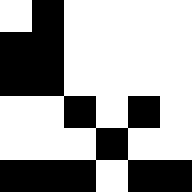[["white", "black", "white", "white", "white", "white"], ["black", "black", "white", "white", "white", "white"], ["black", "black", "white", "white", "white", "white"], ["white", "white", "black", "white", "black", "white"], ["white", "white", "white", "black", "white", "white"], ["black", "black", "black", "white", "black", "black"]]